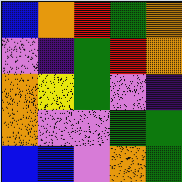[["blue", "orange", "red", "green", "orange"], ["violet", "indigo", "green", "red", "orange"], ["orange", "yellow", "green", "violet", "indigo"], ["orange", "violet", "violet", "green", "green"], ["blue", "blue", "violet", "orange", "green"]]